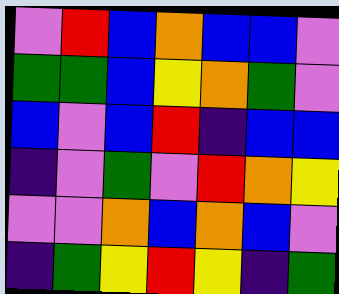[["violet", "red", "blue", "orange", "blue", "blue", "violet"], ["green", "green", "blue", "yellow", "orange", "green", "violet"], ["blue", "violet", "blue", "red", "indigo", "blue", "blue"], ["indigo", "violet", "green", "violet", "red", "orange", "yellow"], ["violet", "violet", "orange", "blue", "orange", "blue", "violet"], ["indigo", "green", "yellow", "red", "yellow", "indigo", "green"]]